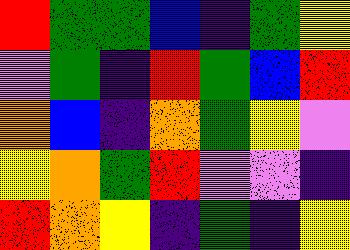[["red", "green", "green", "blue", "indigo", "green", "yellow"], ["violet", "green", "indigo", "red", "green", "blue", "red"], ["orange", "blue", "indigo", "orange", "green", "yellow", "violet"], ["yellow", "orange", "green", "red", "violet", "violet", "indigo"], ["red", "orange", "yellow", "indigo", "green", "indigo", "yellow"]]